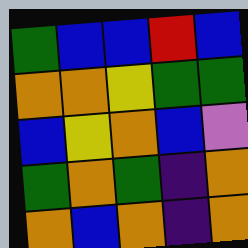[["green", "blue", "blue", "red", "blue"], ["orange", "orange", "yellow", "green", "green"], ["blue", "yellow", "orange", "blue", "violet"], ["green", "orange", "green", "indigo", "orange"], ["orange", "blue", "orange", "indigo", "orange"]]